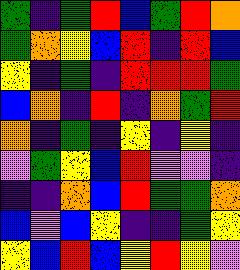[["green", "indigo", "green", "red", "blue", "green", "red", "orange"], ["green", "orange", "yellow", "blue", "red", "indigo", "red", "blue"], ["yellow", "indigo", "green", "indigo", "red", "red", "red", "green"], ["blue", "orange", "indigo", "red", "indigo", "orange", "green", "red"], ["orange", "indigo", "green", "indigo", "yellow", "indigo", "yellow", "indigo"], ["violet", "green", "yellow", "blue", "red", "violet", "violet", "indigo"], ["indigo", "indigo", "orange", "blue", "red", "green", "green", "orange"], ["blue", "violet", "blue", "yellow", "indigo", "indigo", "green", "yellow"], ["yellow", "blue", "red", "blue", "yellow", "red", "yellow", "violet"]]